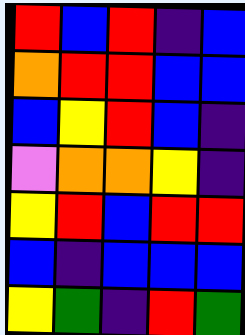[["red", "blue", "red", "indigo", "blue"], ["orange", "red", "red", "blue", "blue"], ["blue", "yellow", "red", "blue", "indigo"], ["violet", "orange", "orange", "yellow", "indigo"], ["yellow", "red", "blue", "red", "red"], ["blue", "indigo", "blue", "blue", "blue"], ["yellow", "green", "indigo", "red", "green"]]